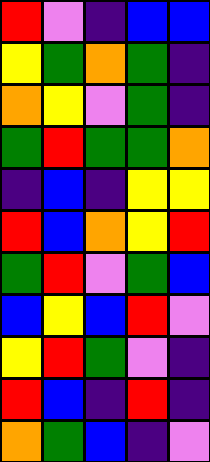[["red", "violet", "indigo", "blue", "blue"], ["yellow", "green", "orange", "green", "indigo"], ["orange", "yellow", "violet", "green", "indigo"], ["green", "red", "green", "green", "orange"], ["indigo", "blue", "indigo", "yellow", "yellow"], ["red", "blue", "orange", "yellow", "red"], ["green", "red", "violet", "green", "blue"], ["blue", "yellow", "blue", "red", "violet"], ["yellow", "red", "green", "violet", "indigo"], ["red", "blue", "indigo", "red", "indigo"], ["orange", "green", "blue", "indigo", "violet"]]